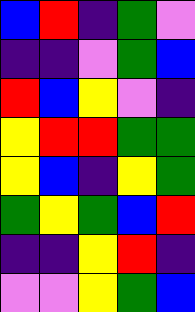[["blue", "red", "indigo", "green", "violet"], ["indigo", "indigo", "violet", "green", "blue"], ["red", "blue", "yellow", "violet", "indigo"], ["yellow", "red", "red", "green", "green"], ["yellow", "blue", "indigo", "yellow", "green"], ["green", "yellow", "green", "blue", "red"], ["indigo", "indigo", "yellow", "red", "indigo"], ["violet", "violet", "yellow", "green", "blue"]]